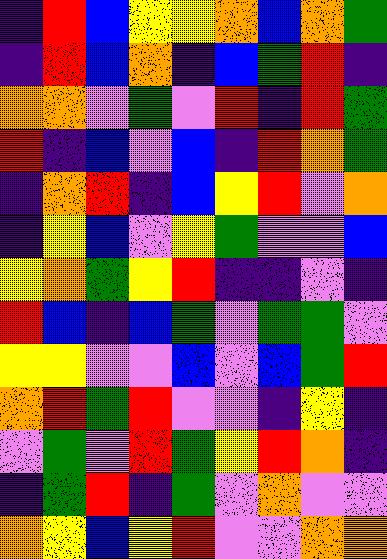[["indigo", "red", "blue", "yellow", "yellow", "orange", "blue", "orange", "green"], ["indigo", "red", "blue", "orange", "indigo", "blue", "green", "red", "indigo"], ["orange", "orange", "violet", "green", "violet", "red", "indigo", "red", "green"], ["red", "indigo", "blue", "violet", "blue", "indigo", "red", "orange", "green"], ["indigo", "orange", "red", "indigo", "blue", "yellow", "red", "violet", "orange"], ["indigo", "yellow", "blue", "violet", "yellow", "green", "violet", "violet", "blue"], ["yellow", "orange", "green", "yellow", "red", "indigo", "indigo", "violet", "indigo"], ["red", "blue", "indigo", "blue", "green", "violet", "green", "green", "violet"], ["yellow", "yellow", "violet", "violet", "blue", "violet", "blue", "green", "red"], ["orange", "red", "green", "red", "violet", "violet", "indigo", "yellow", "indigo"], ["violet", "green", "violet", "red", "green", "yellow", "red", "orange", "indigo"], ["indigo", "green", "red", "indigo", "green", "violet", "orange", "violet", "violet"], ["orange", "yellow", "blue", "yellow", "red", "violet", "violet", "orange", "orange"]]